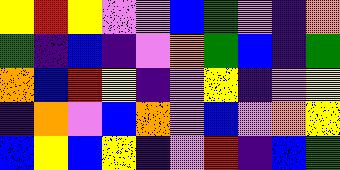[["yellow", "red", "yellow", "violet", "violet", "blue", "green", "violet", "indigo", "orange"], ["green", "indigo", "blue", "indigo", "violet", "orange", "green", "blue", "indigo", "green"], ["orange", "blue", "red", "yellow", "indigo", "violet", "yellow", "indigo", "violet", "yellow"], ["indigo", "orange", "violet", "blue", "orange", "violet", "blue", "violet", "orange", "yellow"], ["blue", "yellow", "blue", "yellow", "indigo", "violet", "red", "indigo", "blue", "green"]]